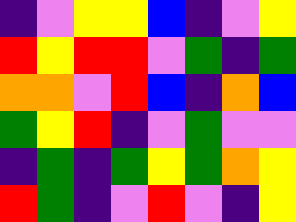[["indigo", "violet", "yellow", "yellow", "blue", "indigo", "violet", "yellow"], ["red", "yellow", "red", "red", "violet", "green", "indigo", "green"], ["orange", "orange", "violet", "red", "blue", "indigo", "orange", "blue"], ["green", "yellow", "red", "indigo", "violet", "green", "violet", "violet"], ["indigo", "green", "indigo", "green", "yellow", "green", "orange", "yellow"], ["red", "green", "indigo", "violet", "red", "violet", "indigo", "yellow"]]